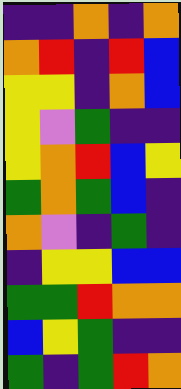[["indigo", "indigo", "orange", "indigo", "orange"], ["orange", "red", "indigo", "red", "blue"], ["yellow", "yellow", "indigo", "orange", "blue"], ["yellow", "violet", "green", "indigo", "indigo"], ["yellow", "orange", "red", "blue", "yellow"], ["green", "orange", "green", "blue", "indigo"], ["orange", "violet", "indigo", "green", "indigo"], ["indigo", "yellow", "yellow", "blue", "blue"], ["green", "green", "red", "orange", "orange"], ["blue", "yellow", "green", "indigo", "indigo"], ["green", "indigo", "green", "red", "orange"]]